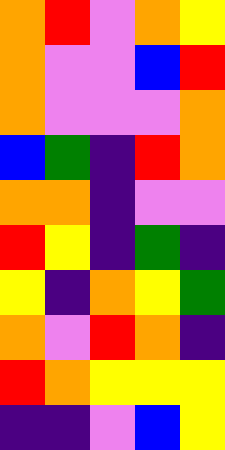[["orange", "red", "violet", "orange", "yellow"], ["orange", "violet", "violet", "blue", "red"], ["orange", "violet", "violet", "violet", "orange"], ["blue", "green", "indigo", "red", "orange"], ["orange", "orange", "indigo", "violet", "violet"], ["red", "yellow", "indigo", "green", "indigo"], ["yellow", "indigo", "orange", "yellow", "green"], ["orange", "violet", "red", "orange", "indigo"], ["red", "orange", "yellow", "yellow", "yellow"], ["indigo", "indigo", "violet", "blue", "yellow"]]